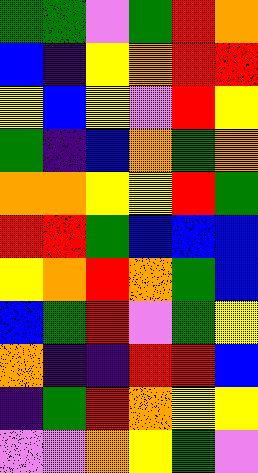[["green", "green", "violet", "green", "red", "orange"], ["blue", "indigo", "yellow", "orange", "red", "red"], ["yellow", "blue", "yellow", "violet", "red", "yellow"], ["green", "indigo", "blue", "orange", "green", "orange"], ["orange", "orange", "yellow", "yellow", "red", "green"], ["red", "red", "green", "blue", "blue", "blue"], ["yellow", "orange", "red", "orange", "green", "blue"], ["blue", "green", "red", "violet", "green", "yellow"], ["orange", "indigo", "indigo", "red", "red", "blue"], ["indigo", "green", "red", "orange", "yellow", "yellow"], ["violet", "violet", "orange", "yellow", "green", "violet"]]